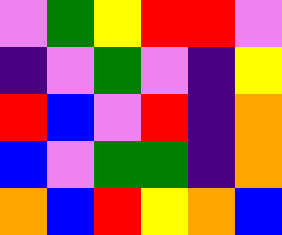[["violet", "green", "yellow", "red", "red", "violet"], ["indigo", "violet", "green", "violet", "indigo", "yellow"], ["red", "blue", "violet", "red", "indigo", "orange"], ["blue", "violet", "green", "green", "indigo", "orange"], ["orange", "blue", "red", "yellow", "orange", "blue"]]